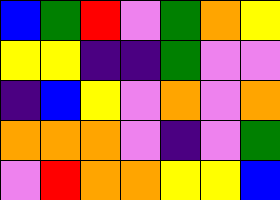[["blue", "green", "red", "violet", "green", "orange", "yellow"], ["yellow", "yellow", "indigo", "indigo", "green", "violet", "violet"], ["indigo", "blue", "yellow", "violet", "orange", "violet", "orange"], ["orange", "orange", "orange", "violet", "indigo", "violet", "green"], ["violet", "red", "orange", "orange", "yellow", "yellow", "blue"]]